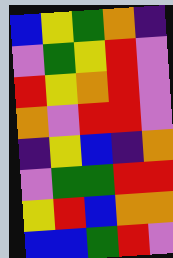[["blue", "yellow", "green", "orange", "indigo"], ["violet", "green", "yellow", "red", "violet"], ["red", "yellow", "orange", "red", "violet"], ["orange", "violet", "red", "red", "violet"], ["indigo", "yellow", "blue", "indigo", "orange"], ["violet", "green", "green", "red", "red"], ["yellow", "red", "blue", "orange", "orange"], ["blue", "blue", "green", "red", "violet"]]